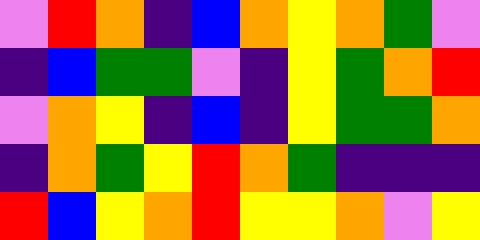[["violet", "red", "orange", "indigo", "blue", "orange", "yellow", "orange", "green", "violet"], ["indigo", "blue", "green", "green", "violet", "indigo", "yellow", "green", "orange", "red"], ["violet", "orange", "yellow", "indigo", "blue", "indigo", "yellow", "green", "green", "orange"], ["indigo", "orange", "green", "yellow", "red", "orange", "green", "indigo", "indigo", "indigo"], ["red", "blue", "yellow", "orange", "red", "yellow", "yellow", "orange", "violet", "yellow"]]